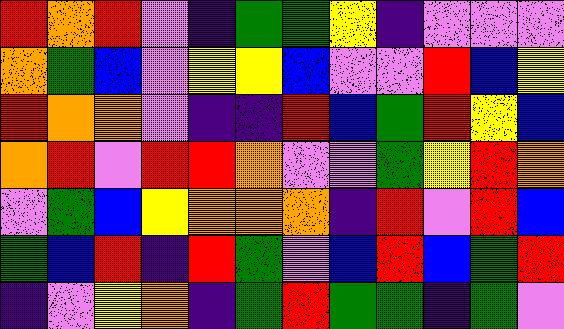[["red", "orange", "red", "violet", "indigo", "green", "green", "yellow", "indigo", "violet", "violet", "violet"], ["orange", "green", "blue", "violet", "yellow", "yellow", "blue", "violet", "violet", "red", "blue", "yellow"], ["red", "orange", "orange", "violet", "indigo", "indigo", "red", "blue", "green", "red", "yellow", "blue"], ["orange", "red", "violet", "red", "red", "orange", "violet", "violet", "green", "yellow", "red", "orange"], ["violet", "green", "blue", "yellow", "orange", "orange", "orange", "indigo", "red", "violet", "red", "blue"], ["green", "blue", "red", "indigo", "red", "green", "violet", "blue", "red", "blue", "green", "red"], ["indigo", "violet", "yellow", "orange", "indigo", "green", "red", "green", "green", "indigo", "green", "violet"]]